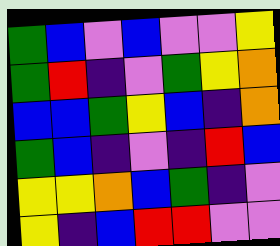[["green", "blue", "violet", "blue", "violet", "violet", "yellow"], ["green", "red", "indigo", "violet", "green", "yellow", "orange"], ["blue", "blue", "green", "yellow", "blue", "indigo", "orange"], ["green", "blue", "indigo", "violet", "indigo", "red", "blue"], ["yellow", "yellow", "orange", "blue", "green", "indigo", "violet"], ["yellow", "indigo", "blue", "red", "red", "violet", "violet"]]